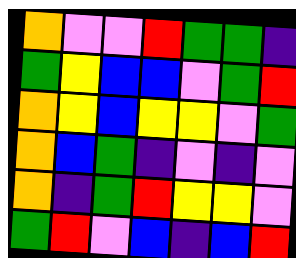[["orange", "violet", "violet", "red", "green", "green", "indigo"], ["green", "yellow", "blue", "blue", "violet", "green", "red"], ["orange", "yellow", "blue", "yellow", "yellow", "violet", "green"], ["orange", "blue", "green", "indigo", "violet", "indigo", "violet"], ["orange", "indigo", "green", "red", "yellow", "yellow", "violet"], ["green", "red", "violet", "blue", "indigo", "blue", "red"]]